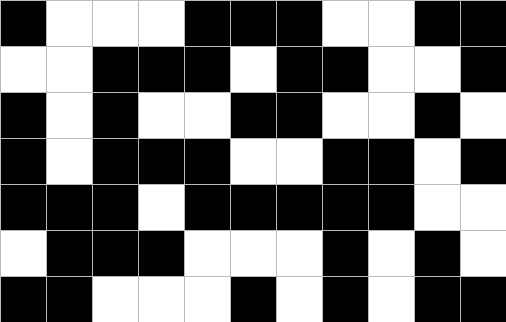[["black", "white", "white", "white", "black", "black", "black", "white", "white", "black", "black"], ["white", "white", "black", "black", "black", "white", "black", "black", "white", "white", "black"], ["black", "white", "black", "white", "white", "black", "black", "white", "white", "black", "white"], ["black", "white", "black", "black", "black", "white", "white", "black", "black", "white", "black"], ["black", "black", "black", "white", "black", "black", "black", "black", "black", "white", "white"], ["white", "black", "black", "black", "white", "white", "white", "black", "white", "black", "white"], ["black", "black", "white", "white", "white", "black", "white", "black", "white", "black", "black"]]